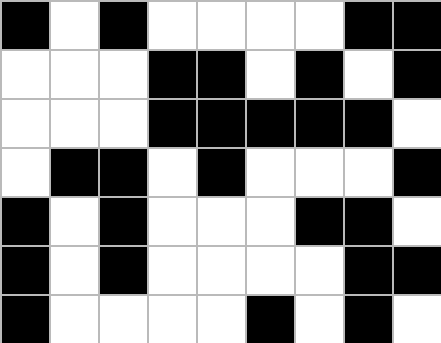[["black", "white", "black", "white", "white", "white", "white", "black", "black"], ["white", "white", "white", "black", "black", "white", "black", "white", "black"], ["white", "white", "white", "black", "black", "black", "black", "black", "white"], ["white", "black", "black", "white", "black", "white", "white", "white", "black"], ["black", "white", "black", "white", "white", "white", "black", "black", "white"], ["black", "white", "black", "white", "white", "white", "white", "black", "black"], ["black", "white", "white", "white", "white", "black", "white", "black", "white"]]